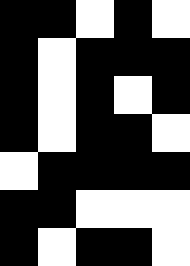[["black", "black", "white", "black", "white"], ["black", "white", "black", "black", "black"], ["black", "white", "black", "white", "black"], ["black", "white", "black", "black", "white"], ["white", "black", "black", "black", "black"], ["black", "black", "white", "white", "white"], ["black", "white", "black", "black", "white"]]